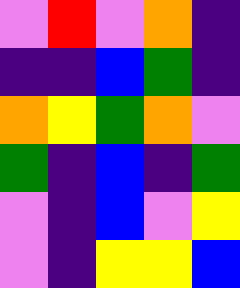[["violet", "red", "violet", "orange", "indigo"], ["indigo", "indigo", "blue", "green", "indigo"], ["orange", "yellow", "green", "orange", "violet"], ["green", "indigo", "blue", "indigo", "green"], ["violet", "indigo", "blue", "violet", "yellow"], ["violet", "indigo", "yellow", "yellow", "blue"]]